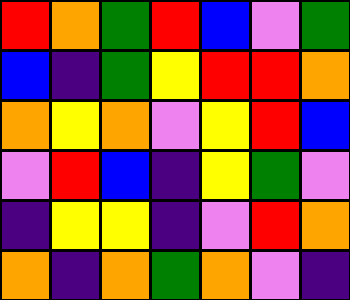[["red", "orange", "green", "red", "blue", "violet", "green"], ["blue", "indigo", "green", "yellow", "red", "red", "orange"], ["orange", "yellow", "orange", "violet", "yellow", "red", "blue"], ["violet", "red", "blue", "indigo", "yellow", "green", "violet"], ["indigo", "yellow", "yellow", "indigo", "violet", "red", "orange"], ["orange", "indigo", "orange", "green", "orange", "violet", "indigo"]]